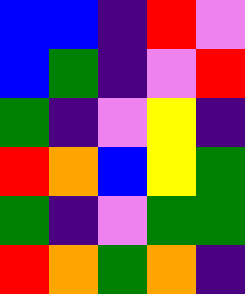[["blue", "blue", "indigo", "red", "violet"], ["blue", "green", "indigo", "violet", "red"], ["green", "indigo", "violet", "yellow", "indigo"], ["red", "orange", "blue", "yellow", "green"], ["green", "indigo", "violet", "green", "green"], ["red", "orange", "green", "orange", "indigo"]]